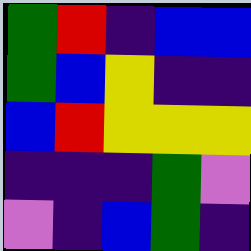[["green", "red", "indigo", "blue", "blue"], ["green", "blue", "yellow", "indigo", "indigo"], ["blue", "red", "yellow", "yellow", "yellow"], ["indigo", "indigo", "indigo", "green", "violet"], ["violet", "indigo", "blue", "green", "indigo"]]